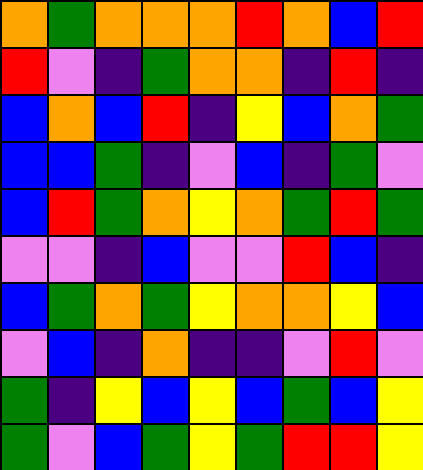[["orange", "green", "orange", "orange", "orange", "red", "orange", "blue", "red"], ["red", "violet", "indigo", "green", "orange", "orange", "indigo", "red", "indigo"], ["blue", "orange", "blue", "red", "indigo", "yellow", "blue", "orange", "green"], ["blue", "blue", "green", "indigo", "violet", "blue", "indigo", "green", "violet"], ["blue", "red", "green", "orange", "yellow", "orange", "green", "red", "green"], ["violet", "violet", "indigo", "blue", "violet", "violet", "red", "blue", "indigo"], ["blue", "green", "orange", "green", "yellow", "orange", "orange", "yellow", "blue"], ["violet", "blue", "indigo", "orange", "indigo", "indigo", "violet", "red", "violet"], ["green", "indigo", "yellow", "blue", "yellow", "blue", "green", "blue", "yellow"], ["green", "violet", "blue", "green", "yellow", "green", "red", "red", "yellow"]]